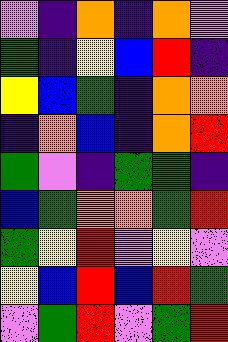[["violet", "indigo", "orange", "indigo", "orange", "violet"], ["green", "indigo", "yellow", "blue", "red", "indigo"], ["yellow", "blue", "green", "indigo", "orange", "orange"], ["indigo", "orange", "blue", "indigo", "orange", "red"], ["green", "violet", "indigo", "green", "green", "indigo"], ["blue", "green", "orange", "orange", "green", "red"], ["green", "yellow", "red", "violet", "yellow", "violet"], ["yellow", "blue", "red", "blue", "red", "green"], ["violet", "green", "red", "violet", "green", "red"]]